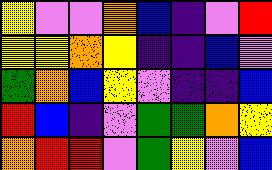[["yellow", "violet", "violet", "orange", "blue", "indigo", "violet", "red"], ["yellow", "yellow", "orange", "yellow", "indigo", "indigo", "blue", "violet"], ["green", "orange", "blue", "yellow", "violet", "indigo", "indigo", "blue"], ["red", "blue", "indigo", "violet", "green", "green", "orange", "yellow"], ["orange", "red", "red", "violet", "green", "yellow", "violet", "blue"]]